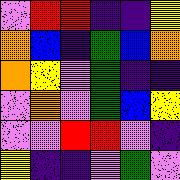[["violet", "red", "red", "indigo", "indigo", "yellow"], ["orange", "blue", "indigo", "green", "blue", "orange"], ["orange", "yellow", "violet", "green", "indigo", "indigo"], ["violet", "orange", "violet", "green", "blue", "yellow"], ["violet", "violet", "red", "red", "violet", "indigo"], ["yellow", "indigo", "indigo", "violet", "green", "violet"]]